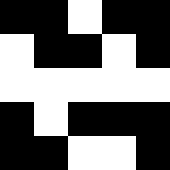[["black", "black", "white", "black", "black"], ["white", "black", "black", "white", "black"], ["white", "white", "white", "white", "white"], ["black", "white", "black", "black", "black"], ["black", "black", "white", "white", "black"]]